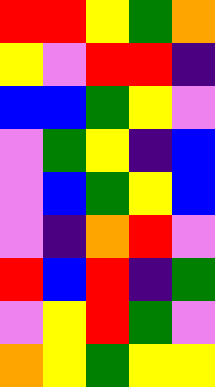[["red", "red", "yellow", "green", "orange"], ["yellow", "violet", "red", "red", "indigo"], ["blue", "blue", "green", "yellow", "violet"], ["violet", "green", "yellow", "indigo", "blue"], ["violet", "blue", "green", "yellow", "blue"], ["violet", "indigo", "orange", "red", "violet"], ["red", "blue", "red", "indigo", "green"], ["violet", "yellow", "red", "green", "violet"], ["orange", "yellow", "green", "yellow", "yellow"]]